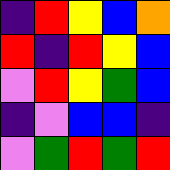[["indigo", "red", "yellow", "blue", "orange"], ["red", "indigo", "red", "yellow", "blue"], ["violet", "red", "yellow", "green", "blue"], ["indigo", "violet", "blue", "blue", "indigo"], ["violet", "green", "red", "green", "red"]]